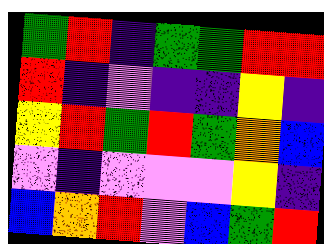[["green", "red", "indigo", "green", "green", "red", "red"], ["red", "indigo", "violet", "indigo", "indigo", "yellow", "indigo"], ["yellow", "red", "green", "red", "green", "orange", "blue"], ["violet", "indigo", "violet", "violet", "violet", "yellow", "indigo"], ["blue", "orange", "red", "violet", "blue", "green", "red"]]